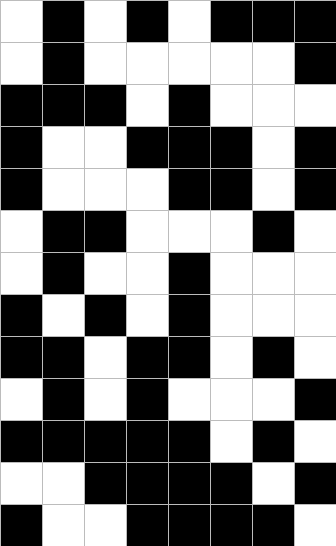[["white", "black", "white", "black", "white", "black", "black", "black"], ["white", "black", "white", "white", "white", "white", "white", "black"], ["black", "black", "black", "white", "black", "white", "white", "white"], ["black", "white", "white", "black", "black", "black", "white", "black"], ["black", "white", "white", "white", "black", "black", "white", "black"], ["white", "black", "black", "white", "white", "white", "black", "white"], ["white", "black", "white", "white", "black", "white", "white", "white"], ["black", "white", "black", "white", "black", "white", "white", "white"], ["black", "black", "white", "black", "black", "white", "black", "white"], ["white", "black", "white", "black", "white", "white", "white", "black"], ["black", "black", "black", "black", "black", "white", "black", "white"], ["white", "white", "black", "black", "black", "black", "white", "black"], ["black", "white", "white", "black", "black", "black", "black", "white"]]